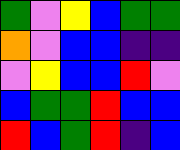[["green", "violet", "yellow", "blue", "green", "green"], ["orange", "violet", "blue", "blue", "indigo", "indigo"], ["violet", "yellow", "blue", "blue", "red", "violet"], ["blue", "green", "green", "red", "blue", "blue"], ["red", "blue", "green", "red", "indigo", "blue"]]